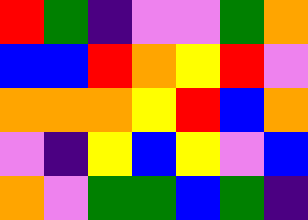[["red", "green", "indigo", "violet", "violet", "green", "orange"], ["blue", "blue", "red", "orange", "yellow", "red", "violet"], ["orange", "orange", "orange", "yellow", "red", "blue", "orange"], ["violet", "indigo", "yellow", "blue", "yellow", "violet", "blue"], ["orange", "violet", "green", "green", "blue", "green", "indigo"]]